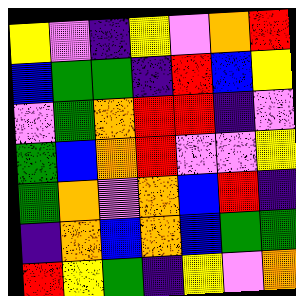[["yellow", "violet", "indigo", "yellow", "violet", "orange", "red"], ["blue", "green", "green", "indigo", "red", "blue", "yellow"], ["violet", "green", "orange", "red", "red", "indigo", "violet"], ["green", "blue", "orange", "red", "violet", "violet", "yellow"], ["green", "orange", "violet", "orange", "blue", "red", "indigo"], ["indigo", "orange", "blue", "orange", "blue", "green", "green"], ["red", "yellow", "green", "indigo", "yellow", "violet", "orange"]]